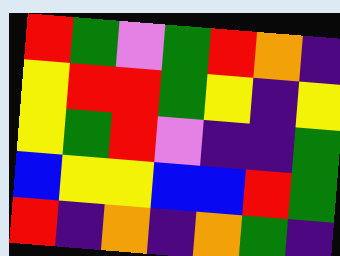[["red", "green", "violet", "green", "red", "orange", "indigo"], ["yellow", "red", "red", "green", "yellow", "indigo", "yellow"], ["yellow", "green", "red", "violet", "indigo", "indigo", "green"], ["blue", "yellow", "yellow", "blue", "blue", "red", "green"], ["red", "indigo", "orange", "indigo", "orange", "green", "indigo"]]